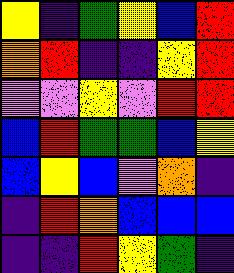[["yellow", "indigo", "green", "yellow", "blue", "red"], ["orange", "red", "indigo", "indigo", "yellow", "red"], ["violet", "violet", "yellow", "violet", "red", "red"], ["blue", "red", "green", "green", "blue", "yellow"], ["blue", "yellow", "blue", "violet", "orange", "indigo"], ["indigo", "red", "orange", "blue", "blue", "blue"], ["indigo", "indigo", "red", "yellow", "green", "indigo"]]